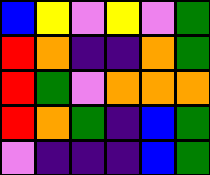[["blue", "yellow", "violet", "yellow", "violet", "green"], ["red", "orange", "indigo", "indigo", "orange", "green"], ["red", "green", "violet", "orange", "orange", "orange"], ["red", "orange", "green", "indigo", "blue", "green"], ["violet", "indigo", "indigo", "indigo", "blue", "green"]]